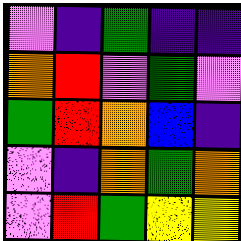[["violet", "indigo", "green", "indigo", "indigo"], ["orange", "red", "violet", "green", "violet"], ["green", "red", "orange", "blue", "indigo"], ["violet", "indigo", "orange", "green", "orange"], ["violet", "red", "green", "yellow", "yellow"]]